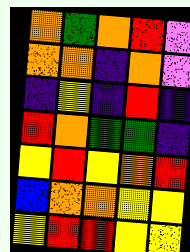[["orange", "green", "orange", "red", "violet"], ["orange", "orange", "indigo", "orange", "violet"], ["indigo", "yellow", "indigo", "red", "indigo"], ["red", "orange", "green", "green", "indigo"], ["yellow", "red", "yellow", "orange", "red"], ["blue", "orange", "orange", "yellow", "yellow"], ["yellow", "red", "red", "yellow", "yellow"]]